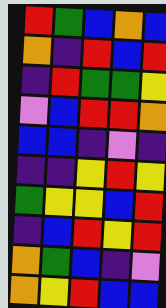[["red", "green", "blue", "orange", "blue"], ["orange", "indigo", "red", "blue", "red"], ["indigo", "red", "green", "green", "yellow"], ["violet", "blue", "red", "red", "orange"], ["blue", "blue", "indigo", "violet", "indigo"], ["indigo", "indigo", "yellow", "red", "yellow"], ["green", "yellow", "yellow", "blue", "red"], ["indigo", "blue", "red", "yellow", "red"], ["orange", "green", "blue", "indigo", "violet"], ["orange", "yellow", "red", "blue", "blue"]]